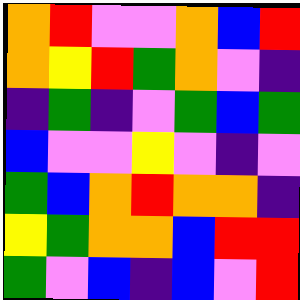[["orange", "red", "violet", "violet", "orange", "blue", "red"], ["orange", "yellow", "red", "green", "orange", "violet", "indigo"], ["indigo", "green", "indigo", "violet", "green", "blue", "green"], ["blue", "violet", "violet", "yellow", "violet", "indigo", "violet"], ["green", "blue", "orange", "red", "orange", "orange", "indigo"], ["yellow", "green", "orange", "orange", "blue", "red", "red"], ["green", "violet", "blue", "indigo", "blue", "violet", "red"]]